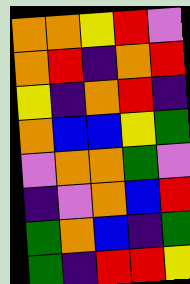[["orange", "orange", "yellow", "red", "violet"], ["orange", "red", "indigo", "orange", "red"], ["yellow", "indigo", "orange", "red", "indigo"], ["orange", "blue", "blue", "yellow", "green"], ["violet", "orange", "orange", "green", "violet"], ["indigo", "violet", "orange", "blue", "red"], ["green", "orange", "blue", "indigo", "green"], ["green", "indigo", "red", "red", "yellow"]]